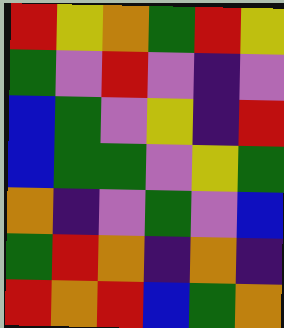[["red", "yellow", "orange", "green", "red", "yellow"], ["green", "violet", "red", "violet", "indigo", "violet"], ["blue", "green", "violet", "yellow", "indigo", "red"], ["blue", "green", "green", "violet", "yellow", "green"], ["orange", "indigo", "violet", "green", "violet", "blue"], ["green", "red", "orange", "indigo", "orange", "indigo"], ["red", "orange", "red", "blue", "green", "orange"]]